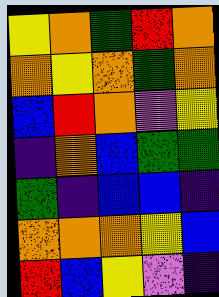[["yellow", "orange", "green", "red", "orange"], ["orange", "yellow", "orange", "green", "orange"], ["blue", "red", "orange", "violet", "yellow"], ["indigo", "orange", "blue", "green", "green"], ["green", "indigo", "blue", "blue", "indigo"], ["orange", "orange", "orange", "yellow", "blue"], ["red", "blue", "yellow", "violet", "indigo"]]